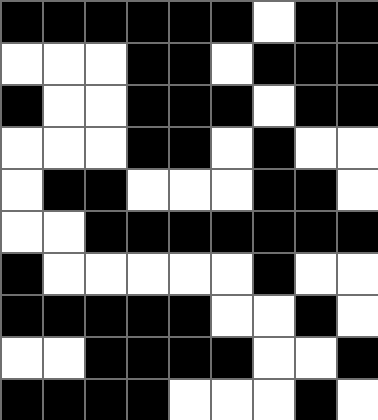[["black", "black", "black", "black", "black", "black", "white", "black", "black"], ["white", "white", "white", "black", "black", "white", "black", "black", "black"], ["black", "white", "white", "black", "black", "black", "white", "black", "black"], ["white", "white", "white", "black", "black", "white", "black", "white", "white"], ["white", "black", "black", "white", "white", "white", "black", "black", "white"], ["white", "white", "black", "black", "black", "black", "black", "black", "black"], ["black", "white", "white", "white", "white", "white", "black", "white", "white"], ["black", "black", "black", "black", "black", "white", "white", "black", "white"], ["white", "white", "black", "black", "black", "black", "white", "white", "black"], ["black", "black", "black", "black", "white", "white", "white", "black", "white"]]